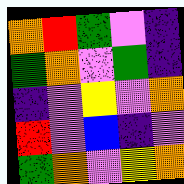[["orange", "red", "green", "violet", "indigo"], ["green", "orange", "violet", "green", "indigo"], ["indigo", "violet", "yellow", "violet", "orange"], ["red", "violet", "blue", "indigo", "violet"], ["green", "orange", "violet", "yellow", "orange"]]